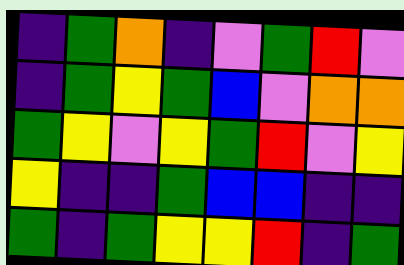[["indigo", "green", "orange", "indigo", "violet", "green", "red", "violet"], ["indigo", "green", "yellow", "green", "blue", "violet", "orange", "orange"], ["green", "yellow", "violet", "yellow", "green", "red", "violet", "yellow"], ["yellow", "indigo", "indigo", "green", "blue", "blue", "indigo", "indigo"], ["green", "indigo", "green", "yellow", "yellow", "red", "indigo", "green"]]